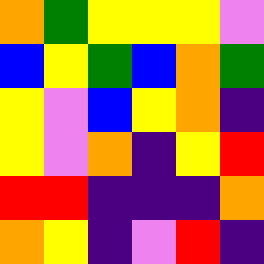[["orange", "green", "yellow", "yellow", "yellow", "violet"], ["blue", "yellow", "green", "blue", "orange", "green"], ["yellow", "violet", "blue", "yellow", "orange", "indigo"], ["yellow", "violet", "orange", "indigo", "yellow", "red"], ["red", "red", "indigo", "indigo", "indigo", "orange"], ["orange", "yellow", "indigo", "violet", "red", "indigo"]]